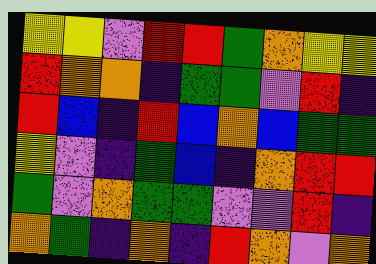[["yellow", "yellow", "violet", "red", "red", "green", "orange", "yellow", "yellow"], ["red", "orange", "orange", "indigo", "green", "green", "violet", "red", "indigo"], ["red", "blue", "indigo", "red", "blue", "orange", "blue", "green", "green"], ["yellow", "violet", "indigo", "green", "blue", "indigo", "orange", "red", "red"], ["green", "violet", "orange", "green", "green", "violet", "violet", "red", "indigo"], ["orange", "green", "indigo", "orange", "indigo", "red", "orange", "violet", "orange"]]